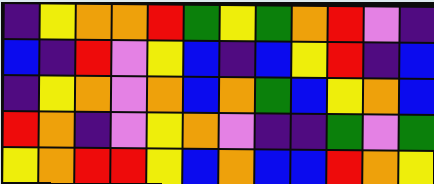[["indigo", "yellow", "orange", "orange", "red", "green", "yellow", "green", "orange", "red", "violet", "indigo"], ["blue", "indigo", "red", "violet", "yellow", "blue", "indigo", "blue", "yellow", "red", "indigo", "blue"], ["indigo", "yellow", "orange", "violet", "orange", "blue", "orange", "green", "blue", "yellow", "orange", "blue"], ["red", "orange", "indigo", "violet", "yellow", "orange", "violet", "indigo", "indigo", "green", "violet", "green"], ["yellow", "orange", "red", "red", "yellow", "blue", "orange", "blue", "blue", "red", "orange", "yellow"]]